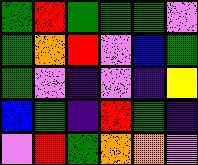[["green", "red", "green", "green", "green", "violet"], ["green", "orange", "red", "violet", "blue", "green"], ["green", "violet", "indigo", "violet", "indigo", "yellow"], ["blue", "green", "indigo", "red", "green", "indigo"], ["violet", "red", "green", "orange", "orange", "violet"]]